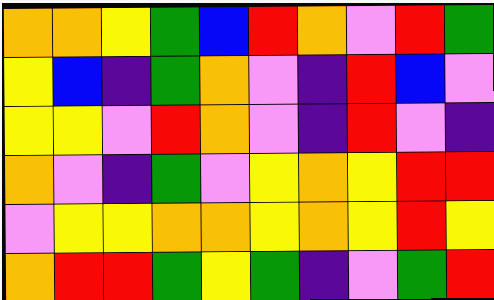[["orange", "orange", "yellow", "green", "blue", "red", "orange", "violet", "red", "green"], ["yellow", "blue", "indigo", "green", "orange", "violet", "indigo", "red", "blue", "violet"], ["yellow", "yellow", "violet", "red", "orange", "violet", "indigo", "red", "violet", "indigo"], ["orange", "violet", "indigo", "green", "violet", "yellow", "orange", "yellow", "red", "red"], ["violet", "yellow", "yellow", "orange", "orange", "yellow", "orange", "yellow", "red", "yellow"], ["orange", "red", "red", "green", "yellow", "green", "indigo", "violet", "green", "red"]]